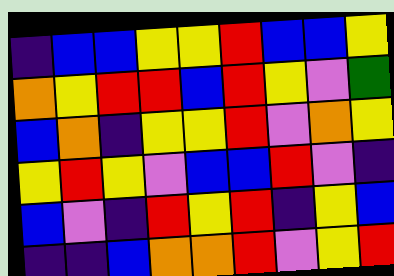[["indigo", "blue", "blue", "yellow", "yellow", "red", "blue", "blue", "yellow"], ["orange", "yellow", "red", "red", "blue", "red", "yellow", "violet", "green"], ["blue", "orange", "indigo", "yellow", "yellow", "red", "violet", "orange", "yellow"], ["yellow", "red", "yellow", "violet", "blue", "blue", "red", "violet", "indigo"], ["blue", "violet", "indigo", "red", "yellow", "red", "indigo", "yellow", "blue"], ["indigo", "indigo", "blue", "orange", "orange", "red", "violet", "yellow", "red"]]